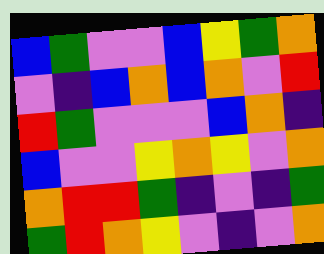[["blue", "green", "violet", "violet", "blue", "yellow", "green", "orange"], ["violet", "indigo", "blue", "orange", "blue", "orange", "violet", "red"], ["red", "green", "violet", "violet", "violet", "blue", "orange", "indigo"], ["blue", "violet", "violet", "yellow", "orange", "yellow", "violet", "orange"], ["orange", "red", "red", "green", "indigo", "violet", "indigo", "green"], ["green", "red", "orange", "yellow", "violet", "indigo", "violet", "orange"]]